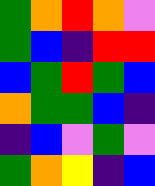[["green", "orange", "red", "orange", "violet"], ["green", "blue", "indigo", "red", "red"], ["blue", "green", "red", "green", "blue"], ["orange", "green", "green", "blue", "indigo"], ["indigo", "blue", "violet", "green", "violet"], ["green", "orange", "yellow", "indigo", "blue"]]